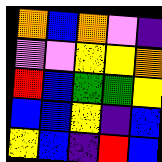[["orange", "blue", "orange", "violet", "indigo"], ["violet", "violet", "yellow", "yellow", "orange"], ["red", "blue", "green", "green", "yellow"], ["blue", "blue", "yellow", "indigo", "blue"], ["yellow", "blue", "indigo", "red", "blue"]]